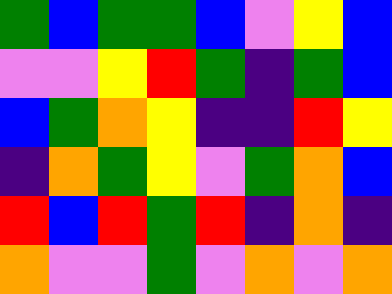[["green", "blue", "green", "green", "blue", "violet", "yellow", "blue"], ["violet", "violet", "yellow", "red", "green", "indigo", "green", "blue"], ["blue", "green", "orange", "yellow", "indigo", "indigo", "red", "yellow"], ["indigo", "orange", "green", "yellow", "violet", "green", "orange", "blue"], ["red", "blue", "red", "green", "red", "indigo", "orange", "indigo"], ["orange", "violet", "violet", "green", "violet", "orange", "violet", "orange"]]